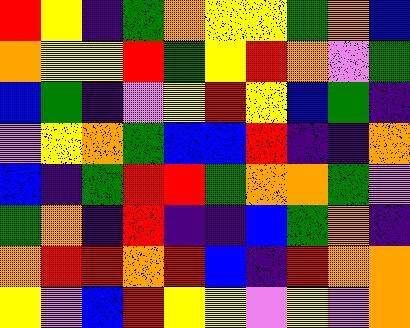[["red", "yellow", "indigo", "green", "orange", "yellow", "yellow", "green", "orange", "blue"], ["orange", "yellow", "yellow", "red", "green", "yellow", "red", "orange", "violet", "green"], ["blue", "green", "indigo", "violet", "yellow", "red", "yellow", "blue", "green", "indigo"], ["violet", "yellow", "orange", "green", "blue", "blue", "red", "indigo", "indigo", "orange"], ["blue", "indigo", "green", "red", "red", "green", "orange", "orange", "green", "violet"], ["green", "orange", "indigo", "red", "indigo", "indigo", "blue", "green", "orange", "indigo"], ["orange", "red", "red", "orange", "red", "blue", "indigo", "red", "orange", "orange"], ["yellow", "violet", "blue", "red", "yellow", "yellow", "violet", "yellow", "violet", "orange"]]